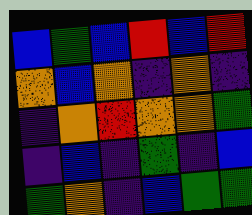[["blue", "green", "blue", "red", "blue", "red"], ["orange", "blue", "orange", "indigo", "orange", "indigo"], ["indigo", "orange", "red", "orange", "orange", "green"], ["indigo", "blue", "indigo", "green", "indigo", "blue"], ["green", "orange", "indigo", "blue", "green", "green"]]